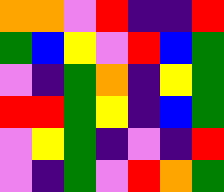[["orange", "orange", "violet", "red", "indigo", "indigo", "red"], ["green", "blue", "yellow", "violet", "red", "blue", "green"], ["violet", "indigo", "green", "orange", "indigo", "yellow", "green"], ["red", "red", "green", "yellow", "indigo", "blue", "green"], ["violet", "yellow", "green", "indigo", "violet", "indigo", "red"], ["violet", "indigo", "green", "violet", "red", "orange", "green"]]